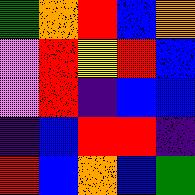[["green", "orange", "red", "blue", "orange"], ["violet", "red", "yellow", "red", "blue"], ["violet", "red", "indigo", "blue", "blue"], ["indigo", "blue", "red", "red", "indigo"], ["red", "blue", "orange", "blue", "green"]]